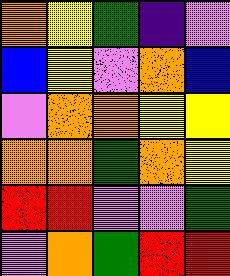[["orange", "yellow", "green", "indigo", "violet"], ["blue", "yellow", "violet", "orange", "blue"], ["violet", "orange", "orange", "yellow", "yellow"], ["orange", "orange", "green", "orange", "yellow"], ["red", "red", "violet", "violet", "green"], ["violet", "orange", "green", "red", "red"]]